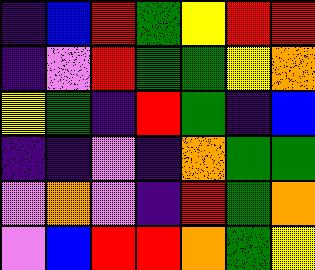[["indigo", "blue", "red", "green", "yellow", "red", "red"], ["indigo", "violet", "red", "green", "green", "yellow", "orange"], ["yellow", "green", "indigo", "red", "green", "indigo", "blue"], ["indigo", "indigo", "violet", "indigo", "orange", "green", "green"], ["violet", "orange", "violet", "indigo", "red", "green", "orange"], ["violet", "blue", "red", "red", "orange", "green", "yellow"]]